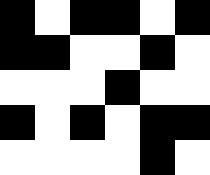[["black", "white", "black", "black", "white", "black"], ["black", "black", "white", "white", "black", "white"], ["white", "white", "white", "black", "white", "white"], ["black", "white", "black", "white", "black", "black"], ["white", "white", "white", "white", "black", "white"]]